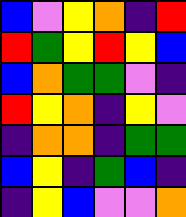[["blue", "violet", "yellow", "orange", "indigo", "red"], ["red", "green", "yellow", "red", "yellow", "blue"], ["blue", "orange", "green", "green", "violet", "indigo"], ["red", "yellow", "orange", "indigo", "yellow", "violet"], ["indigo", "orange", "orange", "indigo", "green", "green"], ["blue", "yellow", "indigo", "green", "blue", "indigo"], ["indigo", "yellow", "blue", "violet", "violet", "orange"]]